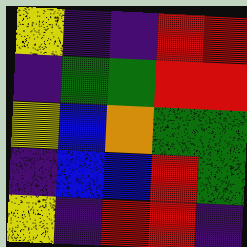[["yellow", "indigo", "indigo", "red", "red"], ["indigo", "green", "green", "red", "red"], ["yellow", "blue", "orange", "green", "green"], ["indigo", "blue", "blue", "red", "green"], ["yellow", "indigo", "red", "red", "indigo"]]